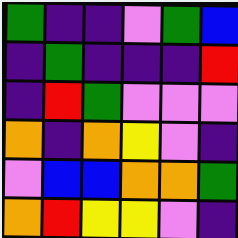[["green", "indigo", "indigo", "violet", "green", "blue"], ["indigo", "green", "indigo", "indigo", "indigo", "red"], ["indigo", "red", "green", "violet", "violet", "violet"], ["orange", "indigo", "orange", "yellow", "violet", "indigo"], ["violet", "blue", "blue", "orange", "orange", "green"], ["orange", "red", "yellow", "yellow", "violet", "indigo"]]